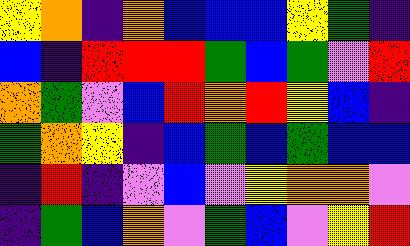[["yellow", "orange", "indigo", "orange", "blue", "blue", "blue", "yellow", "green", "indigo"], ["blue", "indigo", "red", "red", "red", "green", "blue", "green", "violet", "red"], ["orange", "green", "violet", "blue", "red", "orange", "red", "yellow", "blue", "indigo"], ["green", "orange", "yellow", "indigo", "blue", "green", "blue", "green", "blue", "blue"], ["indigo", "red", "indigo", "violet", "blue", "violet", "yellow", "orange", "orange", "violet"], ["indigo", "green", "blue", "orange", "violet", "green", "blue", "violet", "yellow", "red"]]